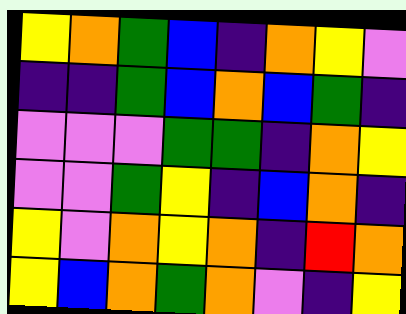[["yellow", "orange", "green", "blue", "indigo", "orange", "yellow", "violet"], ["indigo", "indigo", "green", "blue", "orange", "blue", "green", "indigo"], ["violet", "violet", "violet", "green", "green", "indigo", "orange", "yellow"], ["violet", "violet", "green", "yellow", "indigo", "blue", "orange", "indigo"], ["yellow", "violet", "orange", "yellow", "orange", "indigo", "red", "orange"], ["yellow", "blue", "orange", "green", "orange", "violet", "indigo", "yellow"]]